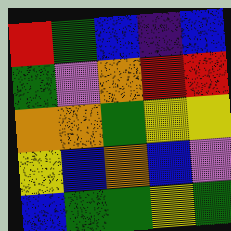[["red", "green", "blue", "indigo", "blue"], ["green", "violet", "orange", "red", "red"], ["orange", "orange", "green", "yellow", "yellow"], ["yellow", "blue", "orange", "blue", "violet"], ["blue", "green", "green", "yellow", "green"]]